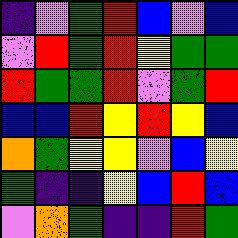[["indigo", "violet", "green", "red", "blue", "violet", "blue"], ["violet", "red", "green", "red", "yellow", "green", "green"], ["red", "green", "green", "red", "violet", "green", "red"], ["blue", "blue", "red", "yellow", "red", "yellow", "blue"], ["orange", "green", "yellow", "yellow", "violet", "blue", "yellow"], ["green", "indigo", "indigo", "yellow", "blue", "red", "blue"], ["violet", "orange", "green", "indigo", "indigo", "red", "green"]]